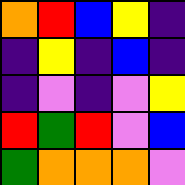[["orange", "red", "blue", "yellow", "indigo"], ["indigo", "yellow", "indigo", "blue", "indigo"], ["indigo", "violet", "indigo", "violet", "yellow"], ["red", "green", "red", "violet", "blue"], ["green", "orange", "orange", "orange", "violet"]]